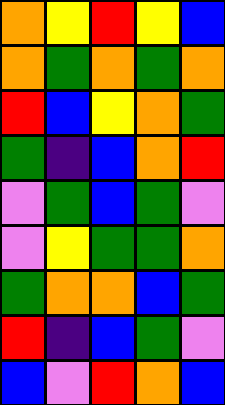[["orange", "yellow", "red", "yellow", "blue"], ["orange", "green", "orange", "green", "orange"], ["red", "blue", "yellow", "orange", "green"], ["green", "indigo", "blue", "orange", "red"], ["violet", "green", "blue", "green", "violet"], ["violet", "yellow", "green", "green", "orange"], ["green", "orange", "orange", "blue", "green"], ["red", "indigo", "blue", "green", "violet"], ["blue", "violet", "red", "orange", "blue"]]